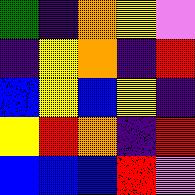[["green", "indigo", "orange", "yellow", "violet"], ["indigo", "yellow", "orange", "indigo", "red"], ["blue", "yellow", "blue", "yellow", "indigo"], ["yellow", "red", "orange", "indigo", "red"], ["blue", "blue", "blue", "red", "violet"]]